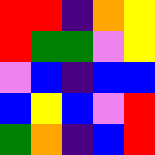[["red", "red", "indigo", "orange", "yellow"], ["red", "green", "green", "violet", "yellow"], ["violet", "blue", "indigo", "blue", "blue"], ["blue", "yellow", "blue", "violet", "red"], ["green", "orange", "indigo", "blue", "red"]]